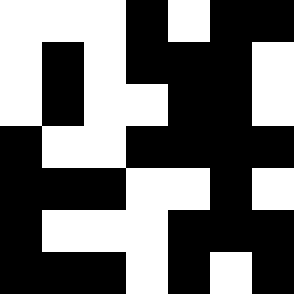[["white", "white", "white", "black", "white", "black", "black"], ["white", "black", "white", "black", "black", "black", "white"], ["white", "black", "white", "white", "black", "black", "white"], ["black", "white", "white", "black", "black", "black", "black"], ["black", "black", "black", "white", "white", "black", "white"], ["black", "white", "white", "white", "black", "black", "black"], ["black", "black", "black", "white", "black", "white", "black"]]